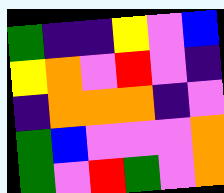[["green", "indigo", "indigo", "yellow", "violet", "blue"], ["yellow", "orange", "violet", "red", "violet", "indigo"], ["indigo", "orange", "orange", "orange", "indigo", "violet"], ["green", "blue", "violet", "violet", "violet", "orange"], ["green", "violet", "red", "green", "violet", "orange"]]